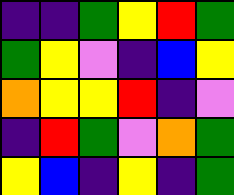[["indigo", "indigo", "green", "yellow", "red", "green"], ["green", "yellow", "violet", "indigo", "blue", "yellow"], ["orange", "yellow", "yellow", "red", "indigo", "violet"], ["indigo", "red", "green", "violet", "orange", "green"], ["yellow", "blue", "indigo", "yellow", "indigo", "green"]]